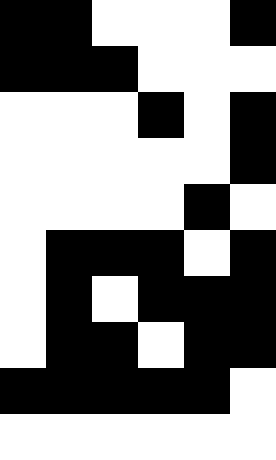[["black", "black", "white", "white", "white", "black"], ["black", "black", "black", "white", "white", "white"], ["white", "white", "white", "black", "white", "black"], ["white", "white", "white", "white", "white", "black"], ["white", "white", "white", "white", "black", "white"], ["white", "black", "black", "black", "white", "black"], ["white", "black", "white", "black", "black", "black"], ["white", "black", "black", "white", "black", "black"], ["black", "black", "black", "black", "black", "white"], ["white", "white", "white", "white", "white", "white"]]